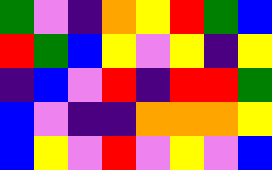[["green", "violet", "indigo", "orange", "yellow", "red", "green", "blue"], ["red", "green", "blue", "yellow", "violet", "yellow", "indigo", "yellow"], ["indigo", "blue", "violet", "red", "indigo", "red", "red", "green"], ["blue", "violet", "indigo", "indigo", "orange", "orange", "orange", "yellow"], ["blue", "yellow", "violet", "red", "violet", "yellow", "violet", "blue"]]